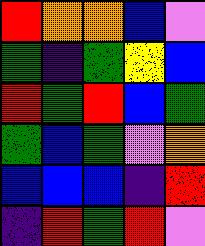[["red", "orange", "orange", "blue", "violet"], ["green", "indigo", "green", "yellow", "blue"], ["red", "green", "red", "blue", "green"], ["green", "blue", "green", "violet", "orange"], ["blue", "blue", "blue", "indigo", "red"], ["indigo", "red", "green", "red", "violet"]]